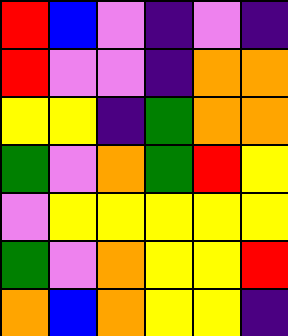[["red", "blue", "violet", "indigo", "violet", "indigo"], ["red", "violet", "violet", "indigo", "orange", "orange"], ["yellow", "yellow", "indigo", "green", "orange", "orange"], ["green", "violet", "orange", "green", "red", "yellow"], ["violet", "yellow", "yellow", "yellow", "yellow", "yellow"], ["green", "violet", "orange", "yellow", "yellow", "red"], ["orange", "blue", "orange", "yellow", "yellow", "indigo"]]